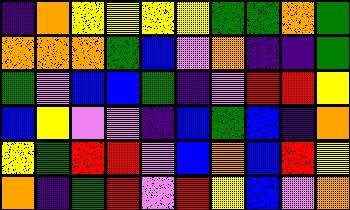[["indigo", "orange", "yellow", "yellow", "yellow", "yellow", "green", "green", "orange", "green"], ["orange", "orange", "orange", "green", "blue", "violet", "orange", "indigo", "indigo", "green"], ["green", "violet", "blue", "blue", "green", "indigo", "violet", "red", "red", "yellow"], ["blue", "yellow", "violet", "violet", "indigo", "blue", "green", "blue", "indigo", "orange"], ["yellow", "green", "red", "red", "violet", "blue", "orange", "blue", "red", "yellow"], ["orange", "indigo", "green", "red", "violet", "red", "yellow", "blue", "violet", "orange"]]